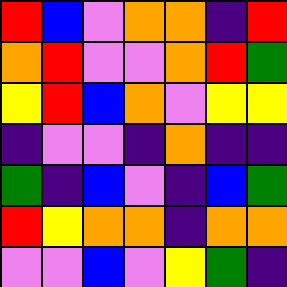[["red", "blue", "violet", "orange", "orange", "indigo", "red"], ["orange", "red", "violet", "violet", "orange", "red", "green"], ["yellow", "red", "blue", "orange", "violet", "yellow", "yellow"], ["indigo", "violet", "violet", "indigo", "orange", "indigo", "indigo"], ["green", "indigo", "blue", "violet", "indigo", "blue", "green"], ["red", "yellow", "orange", "orange", "indigo", "orange", "orange"], ["violet", "violet", "blue", "violet", "yellow", "green", "indigo"]]